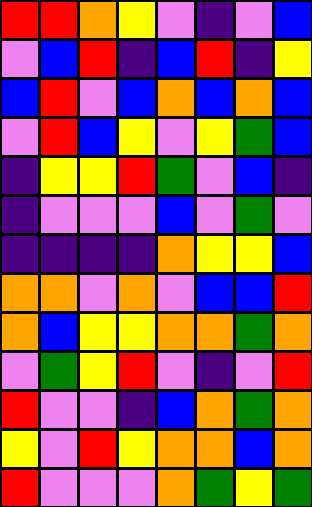[["red", "red", "orange", "yellow", "violet", "indigo", "violet", "blue"], ["violet", "blue", "red", "indigo", "blue", "red", "indigo", "yellow"], ["blue", "red", "violet", "blue", "orange", "blue", "orange", "blue"], ["violet", "red", "blue", "yellow", "violet", "yellow", "green", "blue"], ["indigo", "yellow", "yellow", "red", "green", "violet", "blue", "indigo"], ["indigo", "violet", "violet", "violet", "blue", "violet", "green", "violet"], ["indigo", "indigo", "indigo", "indigo", "orange", "yellow", "yellow", "blue"], ["orange", "orange", "violet", "orange", "violet", "blue", "blue", "red"], ["orange", "blue", "yellow", "yellow", "orange", "orange", "green", "orange"], ["violet", "green", "yellow", "red", "violet", "indigo", "violet", "red"], ["red", "violet", "violet", "indigo", "blue", "orange", "green", "orange"], ["yellow", "violet", "red", "yellow", "orange", "orange", "blue", "orange"], ["red", "violet", "violet", "violet", "orange", "green", "yellow", "green"]]